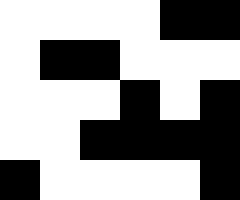[["white", "white", "white", "white", "black", "black"], ["white", "black", "black", "white", "white", "white"], ["white", "white", "white", "black", "white", "black"], ["white", "white", "black", "black", "black", "black"], ["black", "white", "white", "white", "white", "black"]]